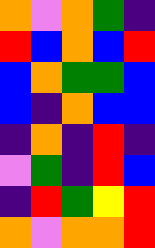[["orange", "violet", "orange", "green", "indigo"], ["red", "blue", "orange", "blue", "red"], ["blue", "orange", "green", "green", "blue"], ["blue", "indigo", "orange", "blue", "blue"], ["indigo", "orange", "indigo", "red", "indigo"], ["violet", "green", "indigo", "red", "blue"], ["indigo", "red", "green", "yellow", "red"], ["orange", "violet", "orange", "orange", "red"]]